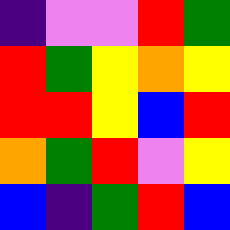[["indigo", "violet", "violet", "red", "green"], ["red", "green", "yellow", "orange", "yellow"], ["red", "red", "yellow", "blue", "red"], ["orange", "green", "red", "violet", "yellow"], ["blue", "indigo", "green", "red", "blue"]]